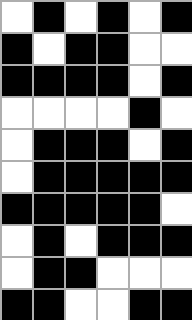[["white", "black", "white", "black", "white", "black"], ["black", "white", "black", "black", "white", "white"], ["black", "black", "black", "black", "white", "black"], ["white", "white", "white", "white", "black", "white"], ["white", "black", "black", "black", "white", "black"], ["white", "black", "black", "black", "black", "black"], ["black", "black", "black", "black", "black", "white"], ["white", "black", "white", "black", "black", "black"], ["white", "black", "black", "white", "white", "white"], ["black", "black", "white", "white", "black", "black"]]